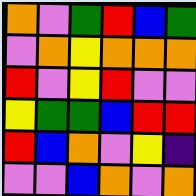[["orange", "violet", "green", "red", "blue", "green"], ["violet", "orange", "yellow", "orange", "orange", "orange"], ["red", "violet", "yellow", "red", "violet", "violet"], ["yellow", "green", "green", "blue", "red", "red"], ["red", "blue", "orange", "violet", "yellow", "indigo"], ["violet", "violet", "blue", "orange", "violet", "orange"]]